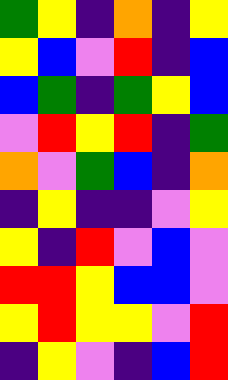[["green", "yellow", "indigo", "orange", "indigo", "yellow"], ["yellow", "blue", "violet", "red", "indigo", "blue"], ["blue", "green", "indigo", "green", "yellow", "blue"], ["violet", "red", "yellow", "red", "indigo", "green"], ["orange", "violet", "green", "blue", "indigo", "orange"], ["indigo", "yellow", "indigo", "indigo", "violet", "yellow"], ["yellow", "indigo", "red", "violet", "blue", "violet"], ["red", "red", "yellow", "blue", "blue", "violet"], ["yellow", "red", "yellow", "yellow", "violet", "red"], ["indigo", "yellow", "violet", "indigo", "blue", "red"]]